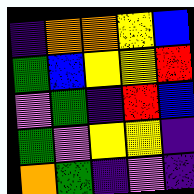[["indigo", "orange", "orange", "yellow", "blue"], ["green", "blue", "yellow", "yellow", "red"], ["violet", "green", "indigo", "red", "blue"], ["green", "violet", "yellow", "yellow", "indigo"], ["orange", "green", "indigo", "violet", "indigo"]]